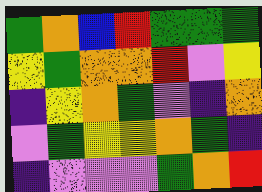[["green", "orange", "blue", "red", "green", "green", "green"], ["yellow", "green", "orange", "orange", "red", "violet", "yellow"], ["indigo", "yellow", "orange", "green", "violet", "indigo", "orange"], ["violet", "green", "yellow", "yellow", "orange", "green", "indigo"], ["indigo", "violet", "violet", "violet", "green", "orange", "red"]]